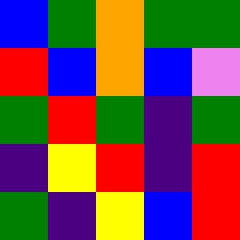[["blue", "green", "orange", "green", "green"], ["red", "blue", "orange", "blue", "violet"], ["green", "red", "green", "indigo", "green"], ["indigo", "yellow", "red", "indigo", "red"], ["green", "indigo", "yellow", "blue", "red"]]